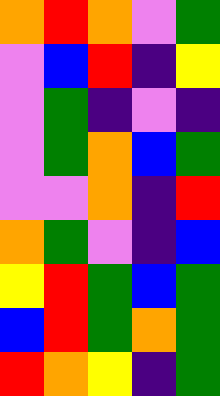[["orange", "red", "orange", "violet", "green"], ["violet", "blue", "red", "indigo", "yellow"], ["violet", "green", "indigo", "violet", "indigo"], ["violet", "green", "orange", "blue", "green"], ["violet", "violet", "orange", "indigo", "red"], ["orange", "green", "violet", "indigo", "blue"], ["yellow", "red", "green", "blue", "green"], ["blue", "red", "green", "orange", "green"], ["red", "orange", "yellow", "indigo", "green"]]